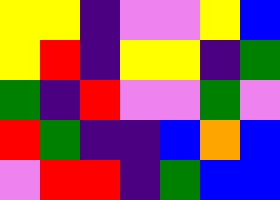[["yellow", "yellow", "indigo", "violet", "violet", "yellow", "blue"], ["yellow", "red", "indigo", "yellow", "yellow", "indigo", "green"], ["green", "indigo", "red", "violet", "violet", "green", "violet"], ["red", "green", "indigo", "indigo", "blue", "orange", "blue"], ["violet", "red", "red", "indigo", "green", "blue", "blue"]]